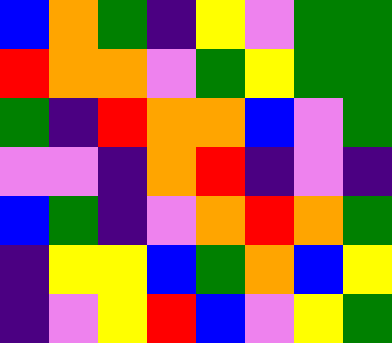[["blue", "orange", "green", "indigo", "yellow", "violet", "green", "green"], ["red", "orange", "orange", "violet", "green", "yellow", "green", "green"], ["green", "indigo", "red", "orange", "orange", "blue", "violet", "green"], ["violet", "violet", "indigo", "orange", "red", "indigo", "violet", "indigo"], ["blue", "green", "indigo", "violet", "orange", "red", "orange", "green"], ["indigo", "yellow", "yellow", "blue", "green", "orange", "blue", "yellow"], ["indigo", "violet", "yellow", "red", "blue", "violet", "yellow", "green"]]